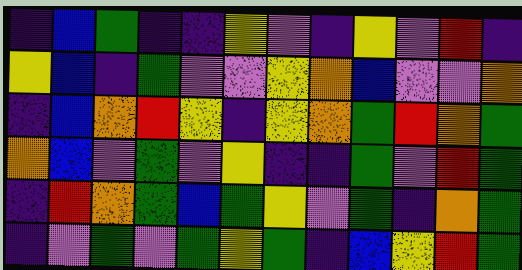[["indigo", "blue", "green", "indigo", "indigo", "yellow", "violet", "indigo", "yellow", "violet", "red", "indigo"], ["yellow", "blue", "indigo", "green", "violet", "violet", "yellow", "orange", "blue", "violet", "violet", "orange"], ["indigo", "blue", "orange", "red", "yellow", "indigo", "yellow", "orange", "green", "red", "orange", "green"], ["orange", "blue", "violet", "green", "violet", "yellow", "indigo", "indigo", "green", "violet", "red", "green"], ["indigo", "red", "orange", "green", "blue", "green", "yellow", "violet", "green", "indigo", "orange", "green"], ["indigo", "violet", "green", "violet", "green", "yellow", "green", "indigo", "blue", "yellow", "red", "green"]]